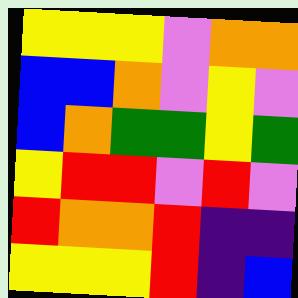[["yellow", "yellow", "yellow", "violet", "orange", "orange"], ["blue", "blue", "orange", "violet", "yellow", "violet"], ["blue", "orange", "green", "green", "yellow", "green"], ["yellow", "red", "red", "violet", "red", "violet"], ["red", "orange", "orange", "red", "indigo", "indigo"], ["yellow", "yellow", "yellow", "red", "indigo", "blue"]]